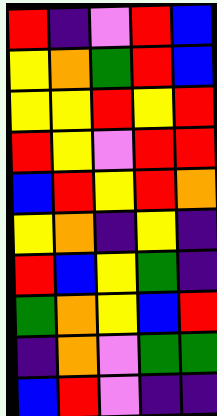[["red", "indigo", "violet", "red", "blue"], ["yellow", "orange", "green", "red", "blue"], ["yellow", "yellow", "red", "yellow", "red"], ["red", "yellow", "violet", "red", "red"], ["blue", "red", "yellow", "red", "orange"], ["yellow", "orange", "indigo", "yellow", "indigo"], ["red", "blue", "yellow", "green", "indigo"], ["green", "orange", "yellow", "blue", "red"], ["indigo", "orange", "violet", "green", "green"], ["blue", "red", "violet", "indigo", "indigo"]]